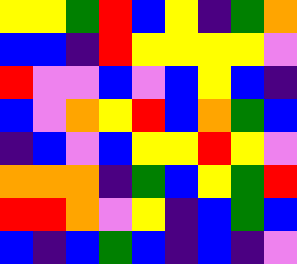[["yellow", "yellow", "green", "red", "blue", "yellow", "indigo", "green", "orange"], ["blue", "blue", "indigo", "red", "yellow", "yellow", "yellow", "yellow", "violet"], ["red", "violet", "violet", "blue", "violet", "blue", "yellow", "blue", "indigo"], ["blue", "violet", "orange", "yellow", "red", "blue", "orange", "green", "blue"], ["indigo", "blue", "violet", "blue", "yellow", "yellow", "red", "yellow", "violet"], ["orange", "orange", "orange", "indigo", "green", "blue", "yellow", "green", "red"], ["red", "red", "orange", "violet", "yellow", "indigo", "blue", "green", "blue"], ["blue", "indigo", "blue", "green", "blue", "indigo", "blue", "indigo", "violet"]]